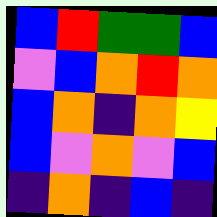[["blue", "red", "green", "green", "blue"], ["violet", "blue", "orange", "red", "orange"], ["blue", "orange", "indigo", "orange", "yellow"], ["blue", "violet", "orange", "violet", "blue"], ["indigo", "orange", "indigo", "blue", "indigo"]]